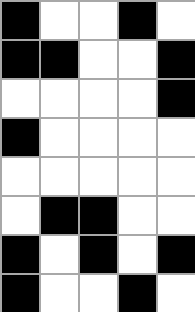[["black", "white", "white", "black", "white"], ["black", "black", "white", "white", "black"], ["white", "white", "white", "white", "black"], ["black", "white", "white", "white", "white"], ["white", "white", "white", "white", "white"], ["white", "black", "black", "white", "white"], ["black", "white", "black", "white", "black"], ["black", "white", "white", "black", "white"]]